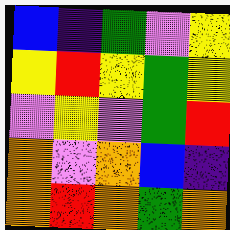[["blue", "indigo", "green", "violet", "yellow"], ["yellow", "red", "yellow", "green", "yellow"], ["violet", "yellow", "violet", "green", "red"], ["orange", "violet", "orange", "blue", "indigo"], ["orange", "red", "orange", "green", "orange"]]